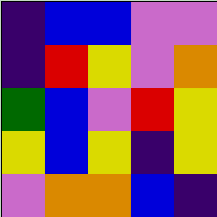[["indigo", "blue", "blue", "violet", "violet"], ["indigo", "red", "yellow", "violet", "orange"], ["green", "blue", "violet", "red", "yellow"], ["yellow", "blue", "yellow", "indigo", "yellow"], ["violet", "orange", "orange", "blue", "indigo"]]